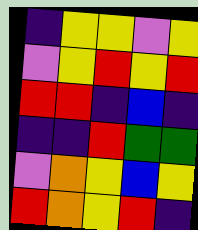[["indigo", "yellow", "yellow", "violet", "yellow"], ["violet", "yellow", "red", "yellow", "red"], ["red", "red", "indigo", "blue", "indigo"], ["indigo", "indigo", "red", "green", "green"], ["violet", "orange", "yellow", "blue", "yellow"], ["red", "orange", "yellow", "red", "indigo"]]